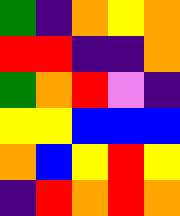[["green", "indigo", "orange", "yellow", "orange"], ["red", "red", "indigo", "indigo", "orange"], ["green", "orange", "red", "violet", "indigo"], ["yellow", "yellow", "blue", "blue", "blue"], ["orange", "blue", "yellow", "red", "yellow"], ["indigo", "red", "orange", "red", "orange"]]